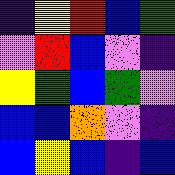[["indigo", "yellow", "red", "blue", "green"], ["violet", "red", "blue", "violet", "indigo"], ["yellow", "green", "blue", "green", "violet"], ["blue", "blue", "orange", "violet", "indigo"], ["blue", "yellow", "blue", "indigo", "blue"]]